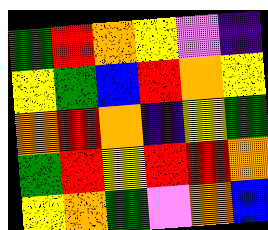[["green", "red", "orange", "yellow", "violet", "indigo"], ["yellow", "green", "blue", "red", "orange", "yellow"], ["orange", "red", "orange", "indigo", "yellow", "green"], ["green", "red", "yellow", "red", "red", "orange"], ["yellow", "orange", "green", "violet", "orange", "blue"]]